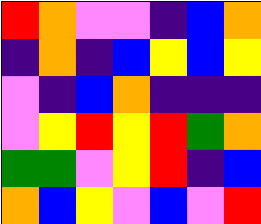[["red", "orange", "violet", "violet", "indigo", "blue", "orange"], ["indigo", "orange", "indigo", "blue", "yellow", "blue", "yellow"], ["violet", "indigo", "blue", "orange", "indigo", "indigo", "indigo"], ["violet", "yellow", "red", "yellow", "red", "green", "orange"], ["green", "green", "violet", "yellow", "red", "indigo", "blue"], ["orange", "blue", "yellow", "violet", "blue", "violet", "red"]]